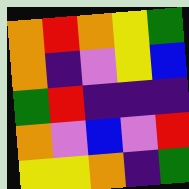[["orange", "red", "orange", "yellow", "green"], ["orange", "indigo", "violet", "yellow", "blue"], ["green", "red", "indigo", "indigo", "indigo"], ["orange", "violet", "blue", "violet", "red"], ["yellow", "yellow", "orange", "indigo", "green"]]